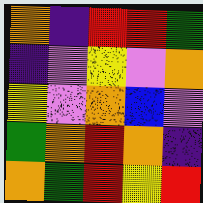[["orange", "indigo", "red", "red", "green"], ["indigo", "violet", "yellow", "violet", "orange"], ["yellow", "violet", "orange", "blue", "violet"], ["green", "orange", "red", "orange", "indigo"], ["orange", "green", "red", "yellow", "red"]]